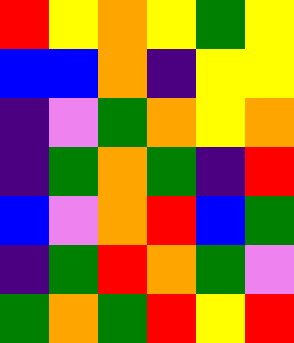[["red", "yellow", "orange", "yellow", "green", "yellow"], ["blue", "blue", "orange", "indigo", "yellow", "yellow"], ["indigo", "violet", "green", "orange", "yellow", "orange"], ["indigo", "green", "orange", "green", "indigo", "red"], ["blue", "violet", "orange", "red", "blue", "green"], ["indigo", "green", "red", "orange", "green", "violet"], ["green", "orange", "green", "red", "yellow", "red"]]